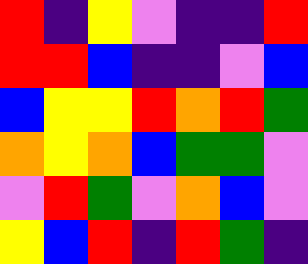[["red", "indigo", "yellow", "violet", "indigo", "indigo", "red"], ["red", "red", "blue", "indigo", "indigo", "violet", "blue"], ["blue", "yellow", "yellow", "red", "orange", "red", "green"], ["orange", "yellow", "orange", "blue", "green", "green", "violet"], ["violet", "red", "green", "violet", "orange", "blue", "violet"], ["yellow", "blue", "red", "indigo", "red", "green", "indigo"]]